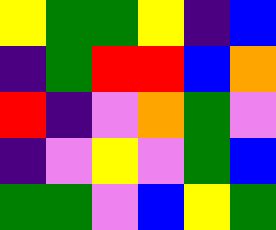[["yellow", "green", "green", "yellow", "indigo", "blue"], ["indigo", "green", "red", "red", "blue", "orange"], ["red", "indigo", "violet", "orange", "green", "violet"], ["indigo", "violet", "yellow", "violet", "green", "blue"], ["green", "green", "violet", "blue", "yellow", "green"]]